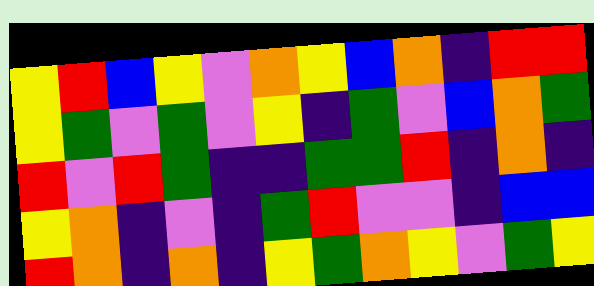[["yellow", "red", "blue", "yellow", "violet", "orange", "yellow", "blue", "orange", "indigo", "red", "red"], ["yellow", "green", "violet", "green", "violet", "yellow", "indigo", "green", "violet", "blue", "orange", "green"], ["red", "violet", "red", "green", "indigo", "indigo", "green", "green", "red", "indigo", "orange", "indigo"], ["yellow", "orange", "indigo", "violet", "indigo", "green", "red", "violet", "violet", "indigo", "blue", "blue"], ["red", "orange", "indigo", "orange", "indigo", "yellow", "green", "orange", "yellow", "violet", "green", "yellow"]]